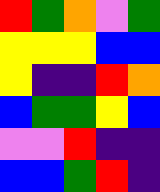[["red", "green", "orange", "violet", "green"], ["yellow", "yellow", "yellow", "blue", "blue"], ["yellow", "indigo", "indigo", "red", "orange"], ["blue", "green", "green", "yellow", "blue"], ["violet", "violet", "red", "indigo", "indigo"], ["blue", "blue", "green", "red", "indigo"]]